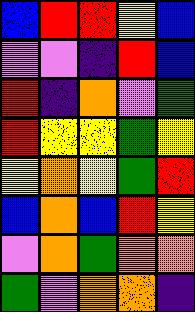[["blue", "red", "red", "yellow", "blue"], ["violet", "violet", "indigo", "red", "blue"], ["red", "indigo", "orange", "violet", "green"], ["red", "yellow", "yellow", "green", "yellow"], ["yellow", "orange", "yellow", "green", "red"], ["blue", "orange", "blue", "red", "yellow"], ["violet", "orange", "green", "orange", "orange"], ["green", "violet", "orange", "orange", "indigo"]]